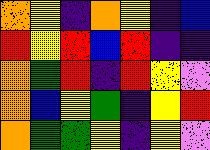[["orange", "yellow", "indigo", "orange", "yellow", "indigo", "blue"], ["red", "yellow", "red", "blue", "red", "indigo", "indigo"], ["orange", "green", "red", "indigo", "red", "yellow", "violet"], ["orange", "blue", "yellow", "green", "indigo", "yellow", "red"], ["orange", "green", "green", "yellow", "indigo", "yellow", "violet"]]